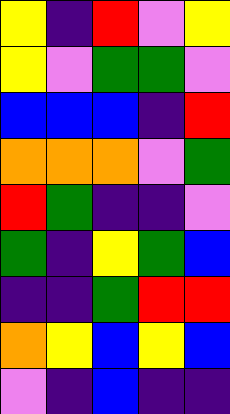[["yellow", "indigo", "red", "violet", "yellow"], ["yellow", "violet", "green", "green", "violet"], ["blue", "blue", "blue", "indigo", "red"], ["orange", "orange", "orange", "violet", "green"], ["red", "green", "indigo", "indigo", "violet"], ["green", "indigo", "yellow", "green", "blue"], ["indigo", "indigo", "green", "red", "red"], ["orange", "yellow", "blue", "yellow", "blue"], ["violet", "indigo", "blue", "indigo", "indigo"]]